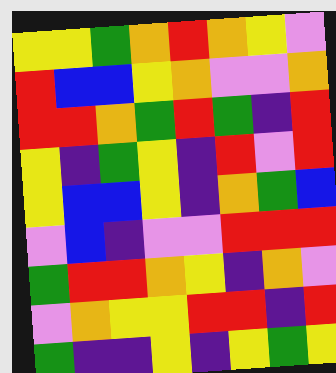[["yellow", "yellow", "green", "orange", "red", "orange", "yellow", "violet"], ["red", "blue", "blue", "yellow", "orange", "violet", "violet", "orange"], ["red", "red", "orange", "green", "red", "green", "indigo", "red"], ["yellow", "indigo", "green", "yellow", "indigo", "red", "violet", "red"], ["yellow", "blue", "blue", "yellow", "indigo", "orange", "green", "blue"], ["violet", "blue", "indigo", "violet", "violet", "red", "red", "red"], ["green", "red", "red", "orange", "yellow", "indigo", "orange", "violet"], ["violet", "orange", "yellow", "yellow", "red", "red", "indigo", "red"], ["green", "indigo", "indigo", "yellow", "indigo", "yellow", "green", "yellow"]]